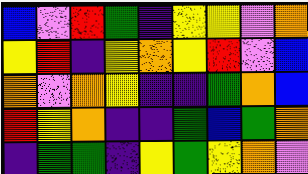[["blue", "violet", "red", "green", "indigo", "yellow", "yellow", "violet", "orange"], ["yellow", "red", "indigo", "yellow", "orange", "yellow", "red", "violet", "blue"], ["orange", "violet", "orange", "yellow", "indigo", "indigo", "green", "orange", "blue"], ["red", "yellow", "orange", "indigo", "indigo", "green", "blue", "green", "orange"], ["indigo", "green", "green", "indigo", "yellow", "green", "yellow", "orange", "violet"]]